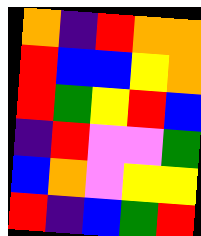[["orange", "indigo", "red", "orange", "orange"], ["red", "blue", "blue", "yellow", "orange"], ["red", "green", "yellow", "red", "blue"], ["indigo", "red", "violet", "violet", "green"], ["blue", "orange", "violet", "yellow", "yellow"], ["red", "indigo", "blue", "green", "red"]]